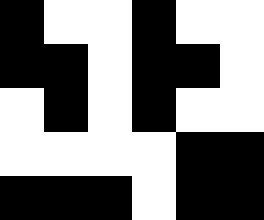[["black", "white", "white", "black", "white", "white"], ["black", "black", "white", "black", "black", "white"], ["white", "black", "white", "black", "white", "white"], ["white", "white", "white", "white", "black", "black"], ["black", "black", "black", "white", "black", "black"]]